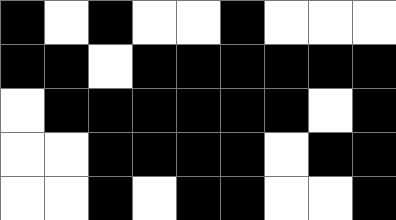[["black", "white", "black", "white", "white", "black", "white", "white", "white"], ["black", "black", "white", "black", "black", "black", "black", "black", "black"], ["white", "black", "black", "black", "black", "black", "black", "white", "black"], ["white", "white", "black", "black", "black", "black", "white", "black", "black"], ["white", "white", "black", "white", "black", "black", "white", "white", "black"]]